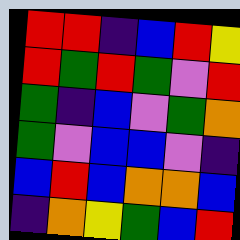[["red", "red", "indigo", "blue", "red", "yellow"], ["red", "green", "red", "green", "violet", "red"], ["green", "indigo", "blue", "violet", "green", "orange"], ["green", "violet", "blue", "blue", "violet", "indigo"], ["blue", "red", "blue", "orange", "orange", "blue"], ["indigo", "orange", "yellow", "green", "blue", "red"]]